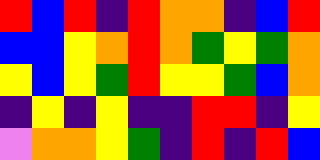[["red", "blue", "red", "indigo", "red", "orange", "orange", "indigo", "blue", "red"], ["blue", "blue", "yellow", "orange", "red", "orange", "green", "yellow", "green", "orange"], ["yellow", "blue", "yellow", "green", "red", "yellow", "yellow", "green", "blue", "orange"], ["indigo", "yellow", "indigo", "yellow", "indigo", "indigo", "red", "red", "indigo", "yellow"], ["violet", "orange", "orange", "yellow", "green", "indigo", "red", "indigo", "red", "blue"]]